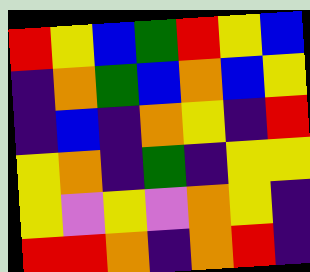[["red", "yellow", "blue", "green", "red", "yellow", "blue"], ["indigo", "orange", "green", "blue", "orange", "blue", "yellow"], ["indigo", "blue", "indigo", "orange", "yellow", "indigo", "red"], ["yellow", "orange", "indigo", "green", "indigo", "yellow", "yellow"], ["yellow", "violet", "yellow", "violet", "orange", "yellow", "indigo"], ["red", "red", "orange", "indigo", "orange", "red", "indigo"]]